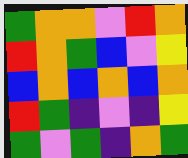[["green", "orange", "orange", "violet", "red", "orange"], ["red", "orange", "green", "blue", "violet", "yellow"], ["blue", "orange", "blue", "orange", "blue", "orange"], ["red", "green", "indigo", "violet", "indigo", "yellow"], ["green", "violet", "green", "indigo", "orange", "green"]]